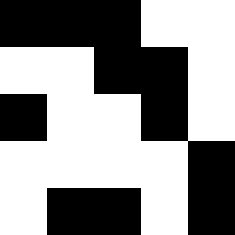[["black", "black", "black", "white", "white"], ["white", "white", "black", "black", "white"], ["black", "white", "white", "black", "white"], ["white", "white", "white", "white", "black"], ["white", "black", "black", "white", "black"]]